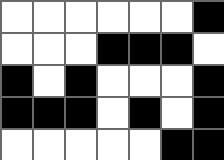[["white", "white", "white", "white", "white", "white", "black"], ["white", "white", "white", "black", "black", "black", "white"], ["black", "white", "black", "white", "white", "white", "black"], ["black", "black", "black", "white", "black", "white", "black"], ["white", "white", "white", "white", "white", "black", "black"]]